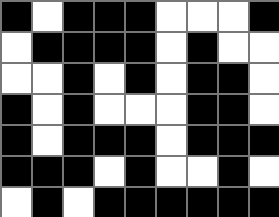[["black", "white", "black", "black", "black", "white", "white", "white", "black"], ["white", "black", "black", "black", "black", "white", "black", "white", "white"], ["white", "white", "black", "white", "black", "white", "black", "black", "white"], ["black", "white", "black", "white", "white", "white", "black", "black", "white"], ["black", "white", "black", "black", "black", "white", "black", "black", "black"], ["black", "black", "black", "white", "black", "white", "white", "black", "white"], ["white", "black", "white", "black", "black", "black", "black", "black", "black"]]